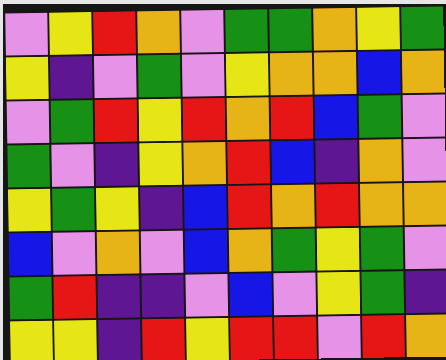[["violet", "yellow", "red", "orange", "violet", "green", "green", "orange", "yellow", "green"], ["yellow", "indigo", "violet", "green", "violet", "yellow", "orange", "orange", "blue", "orange"], ["violet", "green", "red", "yellow", "red", "orange", "red", "blue", "green", "violet"], ["green", "violet", "indigo", "yellow", "orange", "red", "blue", "indigo", "orange", "violet"], ["yellow", "green", "yellow", "indigo", "blue", "red", "orange", "red", "orange", "orange"], ["blue", "violet", "orange", "violet", "blue", "orange", "green", "yellow", "green", "violet"], ["green", "red", "indigo", "indigo", "violet", "blue", "violet", "yellow", "green", "indigo"], ["yellow", "yellow", "indigo", "red", "yellow", "red", "red", "violet", "red", "orange"]]